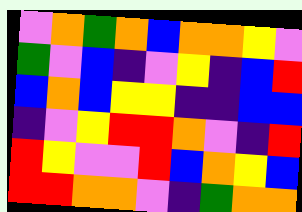[["violet", "orange", "green", "orange", "blue", "orange", "orange", "yellow", "violet"], ["green", "violet", "blue", "indigo", "violet", "yellow", "indigo", "blue", "red"], ["blue", "orange", "blue", "yellow", "yellow", "indigo", "indigo", "blue", "blue"], ["indigo", "violet", "yellow", "red", "red", "orange", "violet", "indigo", "red"], ["red", "yellow", "violet", "violet", "red", "blue", "orange", "yellow", "blue"], ["red", "red", "orange", "orange", "violet", "indigo", "green", "orange", "orange"]]